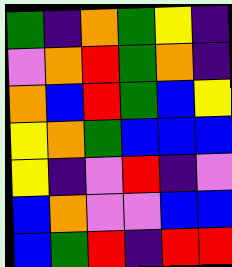[["green", "indigo", "orange", "green", "yellow", "indigo"], ["violet", "orange", "red", "green", "orange", "indigo"], ["orange", "blue", "red", "green", "blue", "yellow"], ["yellow", "orange", "green", "blue", "blue", "blue"], ["yellow", "indigo", "violet", "red", "indigo", "violet"], ["blue", "orange", "violet", "violet", "blue", "blue"], ["blue", "green", "red", "indigo", "red", "red"]]